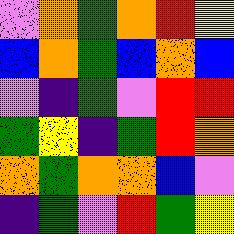[["violet", "orange", "green", "orange", "red", "yellow"], ["blue", "orange", "green", "blue", "orange", "blue"], ["violet", "indigo", "green", "violet", "red", "red"], ["green", "yellow", "indigo", "green", "red", "orange"], ["orange", "green", "orange", "orange", "blue", "violet"], ["indigo", "green", "violet", "red", "green", "yellow"]]